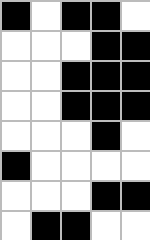[["black", "white", "black", "black", "white"], ["white", "white", "white", "black", "black"], ["white", "white", "black", "black", "black"], ["white", "white", "black", "black", "black"], ["white", "white", "white", "black", "white"], ["black", "white", "white", "white", "white"], ["white", "white", "white", "black", "black"], ["white", "black", "black", "white", "white"]]